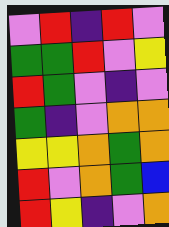[["violet", "red", "indigo", "red", "violet"], ["green", "green", "red", "violet", "yellow"], ["red", "green", "violet", "indigo", "violet"], ["green", "indigo", "violet", "orange", "orange"], ["yellow", "yellow", "orange", "green", "orange"], ["red", "violet", "orange", "green", "blue"], ["red", "yellow", "indigo", "violet", "orange"]]